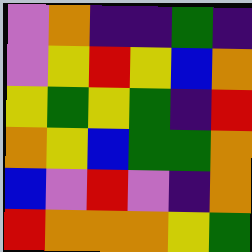[["violet", "orange", "indigo", "indigo", "green", "indigo"], ["violet", "yellow", "red", "yellow", "blue", "orange"], ["yellow", "green", "yellow", "green", "indigo", "red"], ["orange", "yellow", "blue", "green", "green", "orange"], ["blue", "violet", "red", "violet", "indigo", "orange"], ["red", "orange", "orange", "orange", "yellow", "green"]]